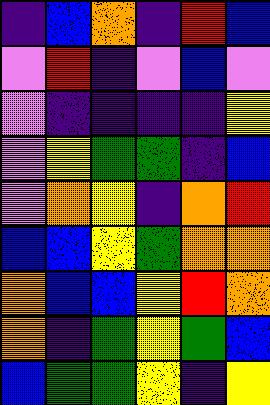[["indigo", "blue", "orange", "indigo", "red", "blue"], ["violet", "red", "indigo", "violet", "blue", "violet"], ["violet", "indigo", "indigo", "indigo", "indigo", "yellow"], ["violet", "yellow", "green", "green", "indigo", "blue"], ["violet", "orange", "yellow", "indigo", "orange", "red"], ["blue", "blue", "yellow", "green", "orange", "orange"], ["orange", "blue", "blue", "yellow", "red", "orange"], ["orange", "indigo", "green", "yellow", "green", "blue"], ["blue", "green", "green", "yellow", "indigo", "yellow"]]